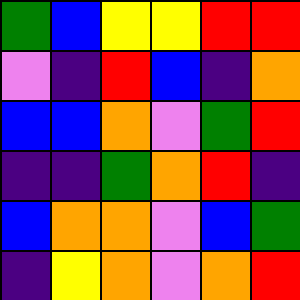[["green", "blue", "yellow", "yellow", "red", "red"], ["violet", "indigo", "red", "blue", "indigo", "orange"], ["blue", "blue", "orange", "violet", "green", "red"], ["indigo", "indigo", "green", "orange", "red", "indigo"], ["blue", "orange", "orange", "violet", "blue", "green"], ["indigo", "yellow", "orange", "violet", "orange", "red"]]